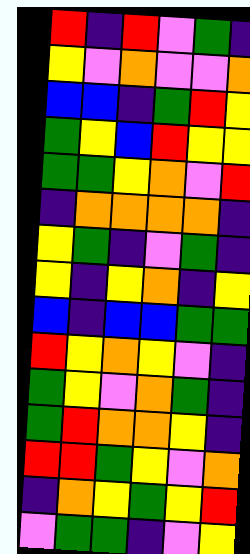[["red", "indigo", "red", "violet", "green", "indigo"], ["yellow", "violet", "orange", "violet", "violet", "orange"], ["blue", "blue", "indigo", "green", "red", "yellow"], ["green", "yellow", "blue", "red", "yellow", "yellow"], ["green", "green", "yellow", "orange", "violet", "red"], ["indigo", "orange", "orange", "orange", "orange", "indigo"], ["yellow", "green", "indigo", "violet", "green", "indigo"], ["yellow", "indigo", "yellow", "orange", "indigo", "yellow"], ["blue", "indigo", "blue", "blue", "green", "green"], ["red", "yellow", "orange", "yellow", "violet", "indigo"], ["green", "yellow", "violet", "orange", "green", "indigo"], ["green", "red", "orange", "orange", "yellow", "indigo"], ["red", "red", "green", "yellow", "violet", "orange"], ["indigo", "orange", "yellow", "green", "yellow", "red"], ["violet", "green", "green", "indigo", "violet", "yellow"]]